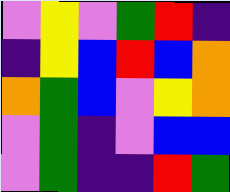[["violet", "yellow", "violet", "green", "red", "indigo"], ["indigo", "yellow", "blue", "red", "blue", "orange"], ["orange", "green", "blue", "violet", "yellow", "orange"], ["violet", "green", "indigo", "violet", "blue", "blue"], ["violet", "green", "indigo", "indigo", "red", "green"]]